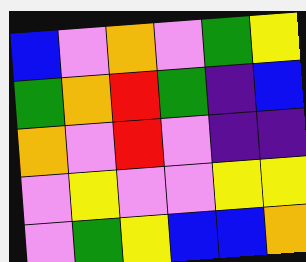[["blue", "violet", "orange", "violet", "green", "yellow"], ["green", "orange", "red", "green", "indigo", "blue"], ["orange", "violet", "red", "violet", "indigo", "indigo"], ["violet", "yellow", "violet", "violet", "yellow", "yellow"], ["violet", "green", "yellow", "blue", "blue", "orange"]]